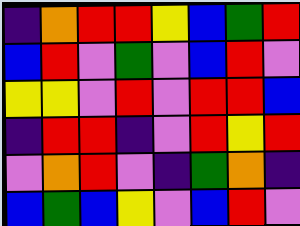[["indigo", "orange", "red", "red", "yellow", "blue", "green", "red"], ["blue", "red", "violet", "green", "violet", "blue", "red", "violet"], ["yellow", "yellow", "violet", "red", "violet", "red", "red", "blue"], ["indigo", "red", "red", "indigo", "violet", "red", "yellow", "red"], ["violet", "orange", "red", "violet", "indigo", "green", "orange", "indigo"], ["blue", "green", "blue", "yellow", "violet", "blue", "red", "violet"]]